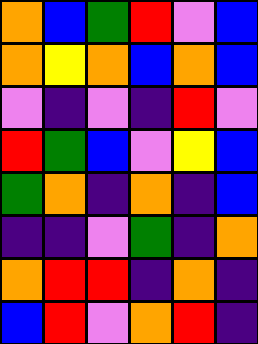[["orange", "blue", "green", "red", "violet", "blue"], ["orange", "yellow", "orange", "blue", "orange", "blue"], ["violet", "indigo", "violet", "indigo", "red", "violet"], ["red", "green", "blue", "violet", "yellow", "blue"], ["green", "orange", "indigo", "orange", "indigo", "blue"], ["indigo", "indigo", "violet", "green", "indigo", "orange"], ["orange", "red", "red", "indigo", "orange", "indigo"], ["blue", "red", "violet", "orange", "red", "indigo"]]